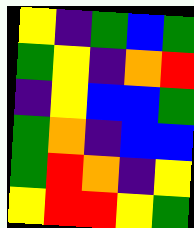[["yellow", "indigo", "green", "blue", "green"], ["green", "yellow", "indigo", "orange", "red"], ["indigo", "yellow", "blue", "blue", "green"], ["green", "orange", "indigo", "blue", "blue"], ["green", "red", "orange", "indigo", "yellow"], ["yellow", "red", "red", "yellow", "green"]]